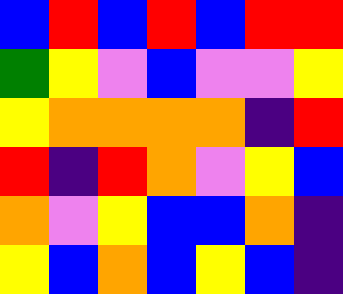[["blue", "red", "blue", "red", "blue", "red", "red"], ["green", "yellow", "violet", "blue", "violet", "violet", "yellow"], ["yellow", "orange", "orange", "orange", "orange", "indigo", "red"], ["red", "indigo", "red", "orange", "violet", "yellow", "blue"], ["orange", "violet", "yellow", "blue", "blue", "orange", "indigo"], ["yellow", "blue", "orange", "blue", "yellow", "blue", "indigo"]]